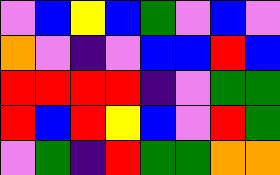[["violet", "blue", "yellow", "blue", "green", "violet", "blue", "violet"], ["orange", "violet", "indigo", "violet", "blue", "blue", "red", "blue"], ["red", "red", "red", "red", "indigo", "violet", "green", "green"], ["red", "blue", "red", "yellow", "blue", "violet", "red", "green"], ["violet", "green", "indigo", "red", "green", "green", "orange", "orange"]]